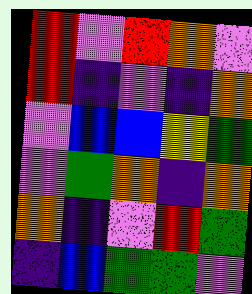[["red", "violet", "red", "orange", "violet"], ["red", "indigo", "violet", "indigo", "orange"], ["violet", "blue", "blue", "yellow", "green"], ["violet", "green", "orange", "indigo", "orange"], ["orange", "indigo", "violet", "red", "green"], ["indigo", "blue", "green", "green", "violet"]]